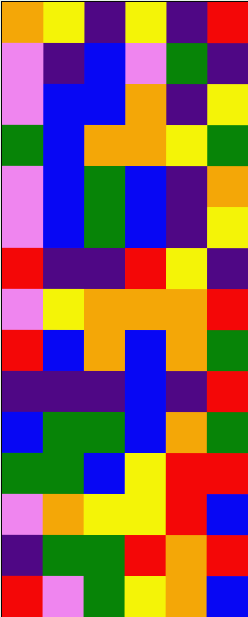[["orange", "yellow", "indigo", "yellow", "indigo", "red"], ["violet", "indigo", "blue", "violet", "green", "indigo"], ["violet", "blue", "blue", "orange", "indigo", "yellow"], ["green", "blue", "orange", "orange", "yellow", "green"], ["violet", "blue", "green", "blue", "indigo", "orange"], ["violet", "blue", "green", "blue", "indigo", "yellow"], ["red", "indigo", "indigo", "red", "yellow", "indigo"], ["violet", "yellow", "orange", "orange", "orange", "red"], ["red", "blue", "orange", "blue", "orange", "green"], ["indigo", "indigo", "indigo", "blue", "indigo", "red"], ["blue", "green", "green", "blue", "orange", "green"], ["green", "green", "blue", "yellow", "red", "red"], ["violet", "orange", "yellow", "yellow", "red", "blue"], ["indigo", "green", "green", "red", "orange", "red"], ["red", "violet", "green", "yellow", "orange", "blue"]]